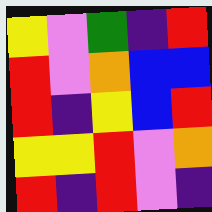[["yellow", "violet", "green", "indigo", "red"], ["red", "violet", "orange", "blue", "blue"], ["red", "indigo", "yellow", "blue", "red"], ["yellow", "yellow", "red", "violet", "orange"], ["red", "indigo", "red", "violet", "indigo"]]